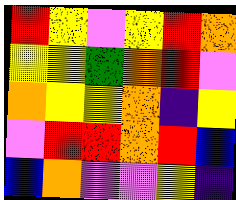[["red", "yellow", "violet", "yellow", "red", "orange"], ["yellow", "yellow", "green", "orange", "red", "violet"], ["orange", "yellow", "yellow", "orange", "indigo", "yellow"], ["violet", "red", "red", "orange", "red", "blue"], ["blue", "orange", "violet", "violet", "yellow", "indigo"]]